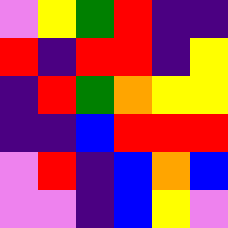[["violet", "yellow", "green", "red", "indigo", "indigo"], ["red", "indigo", "red", "red", "indigo", "yellow"], ["indigo", "red", "green", "orange", "yellow", "yellow"], ["indigo", "indigo", "blue", "red", "red", "red"], ["violet", "red", "indigo", "blue", "orange", "blue"], ["violet", "violet", "indigo", "blue", "yellow", "violet"]]